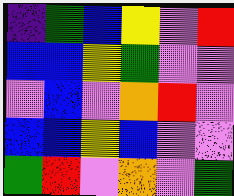[["indigo", "green", "blue", "yellow", "violet", "red"], ["blue", "blue", "yellow", "green", "violet", "violet"], ["violet", "blue", "violet", "orange", "red", "violet"], ["blue", "blue", "yellow", "blue", "violet", "violet"], ["green", "red", "violet", "orange", "violet", "green"]]